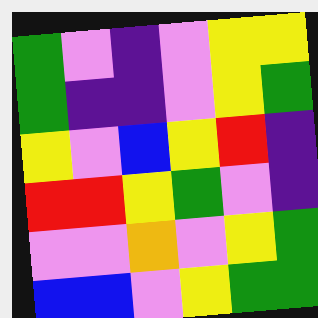[["green", "violet", "indigo", "violet", "yellow", "yellow"], ["green", "indigo", "indigo", "violet", "yellow", "green"], ["yellow", "violet", "blue", "yellow", "red", "indigo"], ["red", "red", "yellow", "green", "violet", "indigo"], ["violet", "violet", "orange", "violet", "yellow", "green"], ["blue", "blue", "violet", "yellow", "green", "green"]]